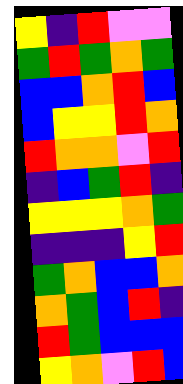[["yellow", "indigo", "red", "violet", "violet"], ["green", "red", "green", "orange", "green"], ["blue", "blue", "orange", "red", "blue"], ["blue", "yellow", "yellow", "red", "orange"], ["red", "orange", "orange", "violet", "red"], ["indigo", "blue", "green", "red", "indigo"], ["yellow", "yellow", "yellow", "orange", "green"], ["indigo", "indigo", "indigo", "yellow", "red"], ["green", "orange", "blue", "blue", "orange"], ["orange", "green", "blue", "red", "indigo"], ["red", "green", "blue", "blue", "blue"], ["yellow", "orange", "violet", "red", "blue"]]